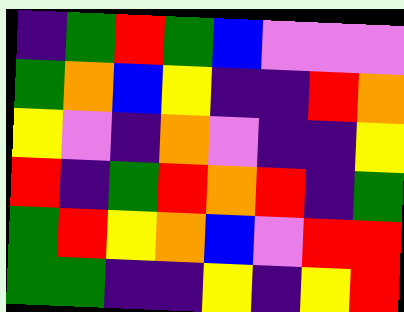[["indigo", "green", "red", "green", "blue", "violet", "violet", "violet"], ["green", "orange", "blue", "yellow", "indigo", "indigo", "red", "orange"], ["yellow", "violet", "indigo", "orange", "violet", "indigo", "indigo", "yellow"], ["red", "indigo", "green", "red", "orange", "red", "indigo", "green"], ["green", "red", "yellow", "orange", "blue", "violet", "red", "red"], ["green", "green", "indigo", "indigo", "yellow", "indigo", "yellow", "red"]]